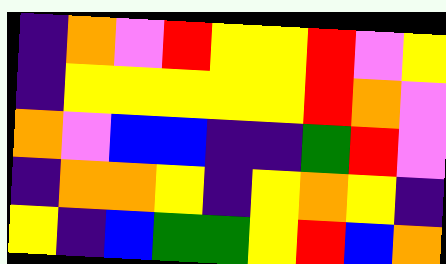[["indigo", "orange", "violet", "red", "yellow", "yellow", "red", "violet", "yellow"], ["indigo", "yellow", "yellow", "yellow", "yellow", "yellow", "red", "orange", "violet"], ["orange", "violet", "blue", "blue", "indigo", "indigo", "green", "red", "violet"], ["indigo", "orange", "orange", "yellow", "indigo", "yellow", "orange", "yellow", "indigo"], ["yellow", "indigo", "blue", "green", "green", "yellow", "red", "blue", "orange"]]